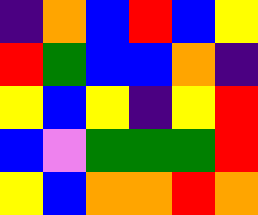[["indigo", "orange", "blue", "red", "blue", "yellow"], ["red", "green", "blue", "blue", "orange", "indigo"], ["yellow", "blue", "yellow", "indigo", "yellow", "red"], ["blue", "violet", "green", "green", "green", "red"], ["yellow", "blue", "orange", "orange", "red", "orange"]]